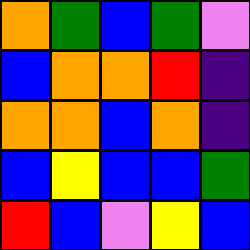[["orange", "green", "blue", "green", "violet"], ["blue", "orange", "orange", "red", "indigo"], ["orange", "orange", "blue", "orange", "indigo"], ["blue", "yellow", "blue", "blue", "green"], ["red", "blue", "violet", "yellow", "blue"]]